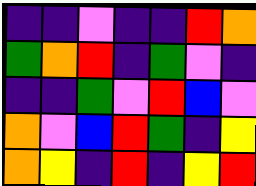[["indigo", "indigo", "violet", "indigo", "indigo", "red", "orange"], ["green", "orange", "red", "indigo", "green", "violet", "indigo"], ["indigo", "indigo", "green", "violet", "red", "blue", "violet"], ["orange", "violet", "blue", "red", "green", "indigo", "yellow"], ["orange", "yellow", "indigo", "red", "indigo", "yellow", "red"]]